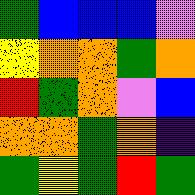[["green", "blue", "blue", "blue", "violet"], ["yellow", "orange", "orange", "green", "orange"], ["red", "green", "orange", "violet", "blue"], ["orange", "orange", "green", "orange", "indigo"], ["green", "yellow", "green", "red", "green"]]